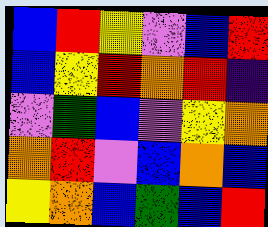[["blue", "red", "yellow", "violet", "blue", "red"], ["blue", "yellow", "red", "orange", "red", "indigo"], ["violet", "green", "blue", "violet", "yellow", "orange"], ["orange", "red", "violet", "blue", "orange", "blue"], ["yellow", "orange", "blue", "green", "blue", "red"]]